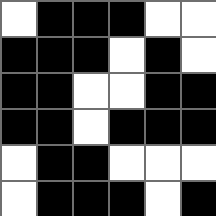[["white", "black", "black", "black", "white", "white"], ["black", "black", "black", "white", "black", "white"], ["black", "black", "white", "white", "black", "black"], ["black", "black", "white", "black", "black", "black"], ["white", "black", "black", "white", "white", "white"], ["white", "black", "black", "black", "white", "black"]]